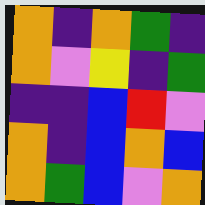[["orange", "indigo", "orange", "green", "indigo"], ["orange", "violet", "yellow", "indigo", "green"], ["indigo", "indigo", "blue", "red", "violet"], ["orange", "indigo", "blue", "orange", "blue"], ["orange", "green", "blue", "violet", "orange"]]